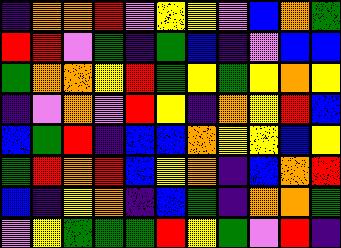[["indigo", "orange", "orange", "red", "violet", "yellow", "yellow", "violet", "blue", "orange", "green"], ["red", "red", "violet", "green", "indigo", "green", "blue", "indigo", "violet", "blue", "blue"], ["green", "orange", "orange", "yellow", "red", "green", "yellow", "green", "yellow", "orange", "yellow"], ["indigo", "violet", "orange", "violet", "red", "yellow", "indigo", "orange", "yellow", "red", "blue"], ["blue", "green", "red", "indigo", "blue", "blue", "orange", "yellow", "yellow", "blue", "yellow"], ["green", "red", "orange", "red", "blue", "yellow", "orange", "indigo", "blue", "orange", "red"], ["blue", "indigo", "yellow", "orange", "indigo", "blue", "green", "indigo", "orange", "orange", "green"], ["violet", "yellow", "green", "green", "green", "red", "yellow", "green", "violet", "red", "indigo"]]